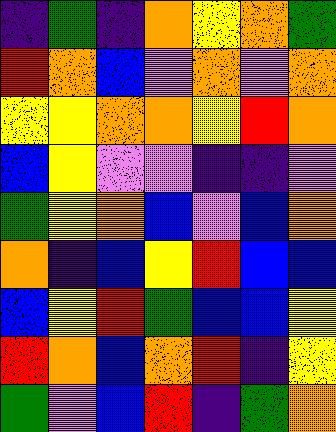[["indigo", "green", "indigo", "orange", "yellow", "orange", "green"], ["red", "orange", "blue", "violet", "orange", "violet", "orange"], ["yellow", "yellow", "orange", "orange", "yellow", "red", "orange"], ["blue", "yellow", "violet", "violet", "indigo", "indigo", "violet"], ["green", "yellow", "orange", "blue", "violet", "blue", "orange"], ["orange", "indigo", "blue", "yellow", "red", "blue", "blue"], ["blue", "yellow", "red", "green", "blue", "blue", "yellow"], ["red", "orange", "blue", "orange", "red", "indigo", "yellow"], ["green", "violet", "blue", "red", "indigo", "green", "orange"]]